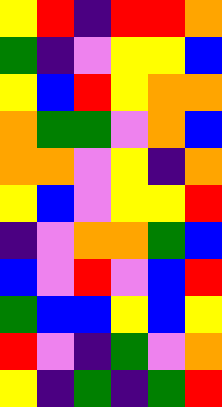[["yellow", "red", "indigo", "red", "red", "orange"], ["green", "indigo", "violet", "yellow", "yellow", "blue"], ["yellow", "blue", "red", "yellow", "orange", "orange"], ["orange", "green", "green", "violet", "orange", "blue"], ["orange", "orange", "violet", "yellow", "indigo", "orange"], ["yellow", "blue", "violet", "yellow", "yellow", "red"], ["indigo", "violet", "orange", "orange", "green", "blue"], ["blue", "violet", "red", "violet", "blue", "red"], ["green", "blue", "blue", "yellow", "blue", "yellow"], ["red", "violet", "indigo", "green", "violet", "orange"], ["yellow", "indigo", "green", "indigo", "green", "red"]]